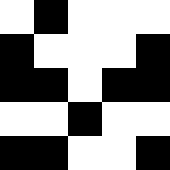[["white", "black", "white", "white", "white"], ["black", "white", "white", "white", "black"], ["black", "black", "white", "black", "black"], ["white", "white", "black", "white", "white"], ["black", "black", "white", "white", "black"]]